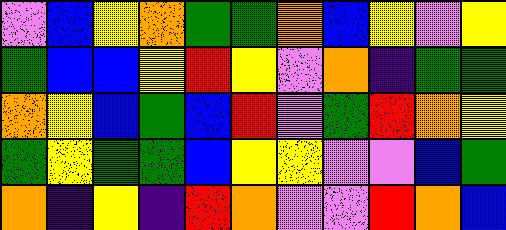[["violet", "blue", "yellow", "orange", "green", "green", "orange", "blue", "yellow", "violet", "yellow"], ["green", "blue", "blue", "yellow", "red", "yellow", "violet", "orange", "indigo", "green", "green"], ["orange", "yellow", "blue", "green", "blue", "red", "violet", "green", "red", "orange", "yellow"], ["green", "yellow", "green", "green", "blue", "yellow", "yellow", "violet", "violet", "blue", "green"], ["orange", "indigo", "yellow", "indigo", "red", "orange", "violet", "violet", "red", "orange", "blue"]]